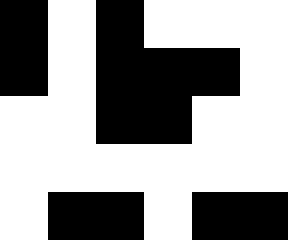[["black", "white", "black", "white", "white", "white"], ["black", "white", "black", "black", "black", "white"], ["white", "white", "black", "black", "white", "white"], ["white", "white", "white", "white", "white", "white"], ["white", "black", "black", "white", "black", "black"]]